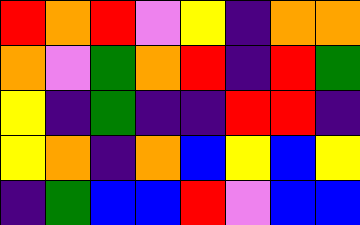[["red", "orange", "red", "violet", "yellow", "indigo", "orange", "orange"], ["orange", "violet", "green", "orange", "red", "indigo", "red", "green"], ["yellow", "indigo", "green", "indigo", "indigo", "red", "red", "indigo"], ["yellow", "orange", "indigo", "orange", "blue", "yellow", "blue", "yellow"], ["indigo", "green", "blue", "blue", "red", "violet", "blue", "blue"]]